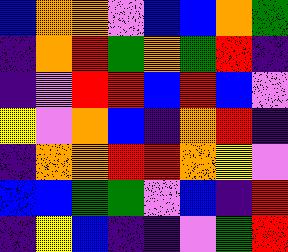[["blue", "orange", "orange", "violet", "blue", "blue", "orange", "green"], ["indigo", "orange", "red", "green", "orange", "green", "red", "indigo"], ["indigo", "violet", "red", "red", "blue", "red", "blue", "violet"], ["yellow", "violet", "orange", "blue", "indigo", "orange", "red", "indigo"], ["indigo", "orange", "orange", "red", "red", "orange", "yellow", "violet"], ["blue", "blue", "green", "green", "violet", "blue", "indigo", "red"], ["indigo", "yellow", "blue", "indigo", "indigo", "violet", "green", "red"]]